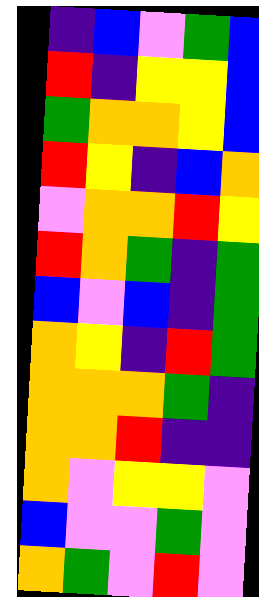[["indigo", "blue", "violet", "green", "blue"], ["red", "indigo", "yellow", "yellow", "blue"], ["green", "orange", "orange", "yellow", "blue"], ["red", "yellow", "indigo", "blue", "orange"], ["violet", "orange", "orange", "red", "yellow"], ["red", "orange", "green", "indigo", "green"], ["blue", "violet", "blue", "indigo", "green"], ["orange", "yellow", "indigo", "red", "green"], ["orange", "orange", "orange", "green", "indigo"], ["orange", "orange", "red", "indigo", "indigo"], ["orange", "violet", "yellow", "yellow", "violet"], ["blue", "violet", "violet", "green", "violet"], ["orange", "green", "violet", "red", "violet"]]